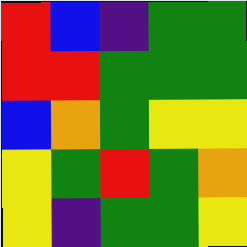[["red", "blue", "indigo", "green", "green"], ["red", "red", "green", "green", "green"], ["blue", "orange", "green", "yellow", "yellow"], ["yellow", "green", "red", "green", "orange"], ["yellow", "indigo", "green", "green", "yellow"]]